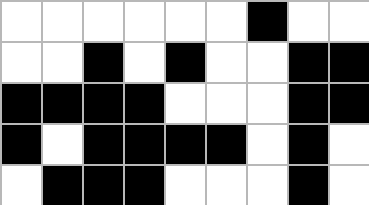[["white", "white", "white", "white", "white", "white", "black", "white", "white"], ["white", "white", "black", "white", "black", "white", "white", "black", "black"], ["black", "black", "black", "black", "white", "white", "white", "black", "black"], ["black", "white", "black", "black", "black", "black", "white", "black", "white"], ["white", "black", "black", "black", "white", "white", "white", "black", "white"]]